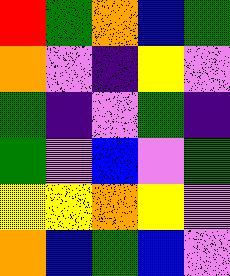[["red", "green", "orange", "blue", "green"], ["orange", "violet", "indigo", "yellow", "violet"], ["green", "indigo", "violet", "green", "indigo"], ["green", "violet", "blue", "violet", "green"], ["yellow", "yellow", "orange", "yellow", "violet"], ["orange", "blue", "green", "blue", "violet"]]